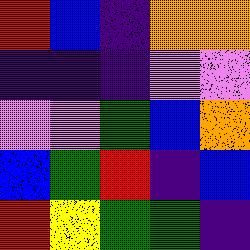[["red", "blue", "indigo", "orange", "orange"], ["indigo", "indigo", "indigo", "violet", "violet"], ["violet", "violet", "green", "blue", "orange"], ["blue", "green", "red", "indigo", "blue"], ["red", "yellow", "green", "green", "indigo"]]